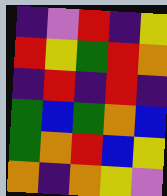[["indigo", "violet", "red", "indigo", "yellow"], ["red", "yellow", "green", "red", "orange"], ["indigo", "red", "indigo", "red", "indigo"], ["green", "blue", "green", "orange", "blue"], ["green", "orange", "red", "blue", "yellow"], ["orange", "indigo", "orange", "yellow", "violet"]]